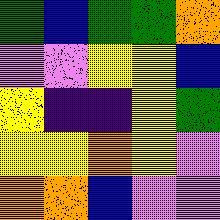[["green", "blue", "green", "green", "orange"], ["violet", "violet", "yellow", "yellow", "blue"], ["yellow", "indigo", "indigo", "yellow", "green"], ["yellow", "yellow", "orange", "yellow", "violet"], ["orange", "orange", "blue", "violet", "violet"]]